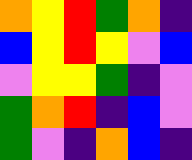[["orange", "yellow", "red", "green", "orange", "indigo"], ["blue", "yellow", "red", "yellow", "violet", "blue"], ["violet", "yellow", "yellow", "green", "indigo", "violet"], ["green", "orange", "red", "indigo", "blue", "violet"], ["green", "violet", "indigo", "orange", "blue", "indigo"]]